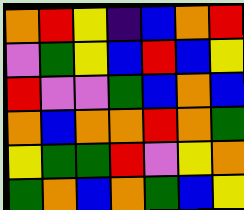[["orange", "red", "yellow", "indigo", "blue", "orange", "red"], ["violet", "green", "yellow", "blue", "red", "blue", "yellow"], ["red", "violet", "violet", "green", "blue", "orange", "blue"], ["orange", "blue", "orange", "orange", "red", "orange", "green"], ["yellow", "green", "green", "red", "violet", "yellow", "orange"], ["green", "orange", "blue", "orange", "green", "blue", "yellow"]]